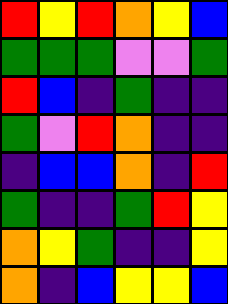[["red", "yellow", "red", "orange", "yellow", "blue"], ["green", "green", "green", "violet", "violet", "green"], ["red", "blue", "indigo", "green", "indigo", "indigo"], ["green", "violet", "red", "orange", "indigo", "indigo"], ["indigo", "blue", "blue", "orange", "indigo", "red"], ["green", "indigo", "indigo", "green", "red", "yellow"], ["orange", "yellow", "green", "indigo", "indigo", "yellow"], ["orange", "indigo", "blue", "yellow", "yellow", "blue"]]